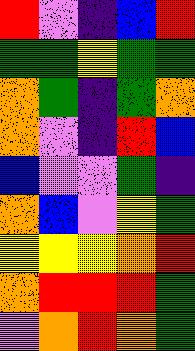[["red", "violet", "indigo", "blue", "red"], ["green", "green", "yellow", "green", "green"], ["orange", "green", "indigo", "green", "orange"], ["orange", "violet", "indigo", "red", "blue"], ["blue", "violet", "violet", "green", "indigo"], ["orange", "blue", "violet", "yellow", "green"], ["yellow", "yellow", "yellow", "orange", "red"], ["orange", "red", "red", "red", "green"], ["violet", "orange", "red", "orange", "green"]]